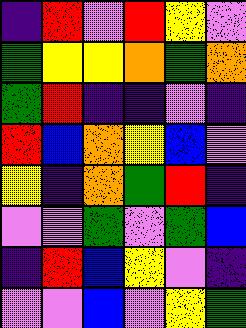[["indigo", "red", "violet", "red", "yellow", "violet"], ["green", "yellow", "yellow", "orange", "green", "orange"], ["green", "red", "indigo", "indigo", "violet", "indigo"], ["red", "blue", "orange", "yellow", "blue", "violet"], ["yellow", "indigo", "orange", "green", "red", "indigo"], ["violet", "violet", "green", "violet", "green", "blue"], ["indigo", "red", "blue", "yellow", "violet", "indigo"], ["violet", "violet", "blue", "violet", "yellow", "green"]]